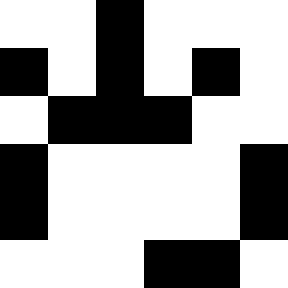[["white", "white", "black", "white", "white", "white"], ["black", "white", "black", "white", "black", "white"], ["white", "black", "black", "black", "white", "white"], ["black", "white", "white", "white", "white", "black"], ["black", "white", "white", "white", "white", "black"], ["white", "white", "white", "black", "black", "white"]]